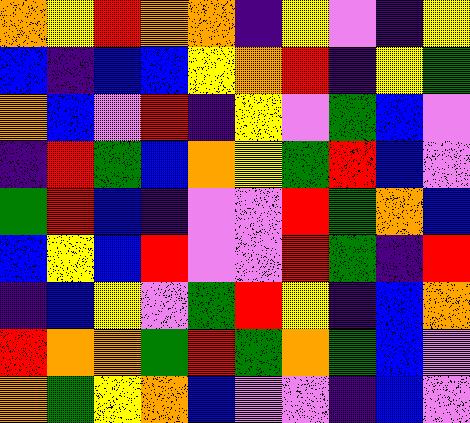[["orange", "yellow", "red", "orange", "orange", "indigo", "yellow", "violet", "indigo", "yellow"], ["blue", "indigo", "blue", "blue", "yellow", "orange", "red", "indigo", "yellow", "green"], ["orange", "blue", "violet", "red", "indigo", "yellow", "violet", "green", "blue", "violet"], ["indigo", "red", "green", "blue", "orange", "yellow", "green", "red", "blue", "violet"], ["green", "red", "blue", "indigo", "violet", "violet", "red", "green", "orange", "blue"], ["blue", "yellow", "blue", "red", "violet", "violet", "red", "green", "indigo", "red"], ["indigo", "blue", "yellow", "violet", "green", "red", "yellow", "indigo", "blue", "orange"], ["red", "orange", "orange", "green", "red", "green", "orange", "green", "blue", "violet"], ["orange", "green", "yellow", "orange", "blue", "violet", "violet", "indigo", "blue", "violet"]]